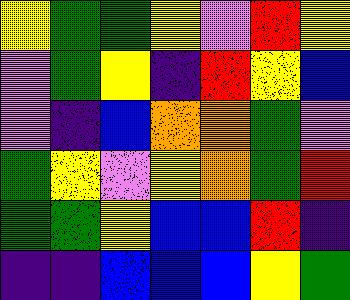[["yellow", "green", "green", "yellow", "violet", "red", "yellow"], ["violet", "green", "yellow", "indigo", "red", "yellow", "blue"], ["violet", "indigo", "blue", "orange", "orange", "green", "violet"], ["green", "yellow", "violet", "yellow", "orange", "green", "red"], ["green", "green", "yellow", "blue", "blue", "red", "indigo"], ["indigo", "indigo", "blue", "blue", "blue", "yellow", "green"]]